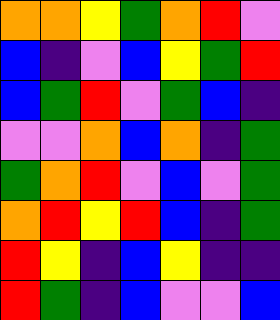[["orange", "orange", "yellow", "green", "orange", "red", "violet"], ["blue", "indigo", "violet", "blue", "yellow", "green", "red"], ["blue", "green", "red", "violet", "green", "blue", "indigo"], ["violet", "violet", "orange", "blue", "orange", "indigo", "green"], ["green", "orange", "red", "violet", "blue", "violet", "green"], ["orange", "red", "yellow", "red", "blue", "indigo", "green"], ["red", "yellow", "indigo", "blue", "yellow", "indigo", "indigo"], ["red", "green", "indigo", "blue", "violet", "violet", "blue"]]